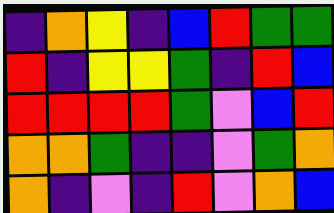[["indigo", "orange", "yellow", "indigo", "blue", "red", "green", "green"], ["red", "indigo", "yellow", "yellow", "green", "indigo", "red", "blue"], ["red", "red", "red", "red", "green", "violet", "blue", "red"], ["orange", "orange", "green", "indigo", "indigo", "violet", "green", "orange"], ["orange", "indigo", "violet", "indigo", "red", "violet", "orange", "blue"]]